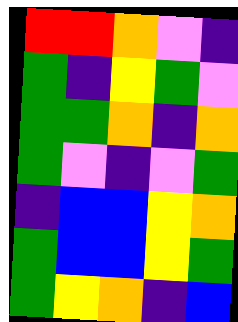[["red", "red", "orange", "violet", "indigo"], ["green", "indigo", "yellow", "green", "violet"], ["green", "green", "orange", "indigo", "orange"], ["green", "violet", "indigo", "violet", "green"], ["indigo", "blue", "blue", "yellow", "orange"], ["green", "blue", "blue", "yellow", "green"], ["green", "yellow", "orange", "indigo", "blue"]]